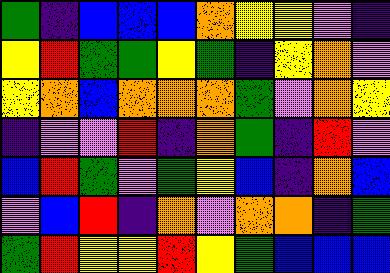[["green", "indigo", "blue", "blue", "blue", "orange", "yellow", "yellow", "violet", "indigo"], ["yellow", "red", "green", "green", "yellow", "green", "indigo", "yellow", "orange", "violet"], ["yellow", "orange", "blue", "orange", "orange", "orange", "green", "violet", "orange", "yellow"], ["indigo", "violet", "violet", "red", "indigo", "orange", "green", "indigo", "red", "violet"], ["blue", "red", "green", "violet", "green", "yellow", "blue", "indigo", "orange", "blue"], ["violet", "blue", "red", "indigo", "orange", "violet", "orange", "orange", "indigo", "green"], ["green", "red", "yellow", "yellow", "red", "yellow", "green", "blue", "blue", "blue"]]